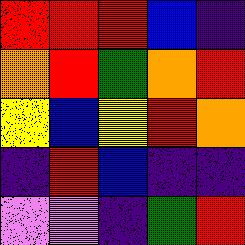[["red", "red", "red", "blue", "indigo"], ["orange", "red", "green", "orange", "red"], ["yellow", "blue", "yellow", "red", "orange"], ["indigo", "red", "blue", "indigo", "indigo"], ["violet", "violet", "indigo", "green", "red"]]